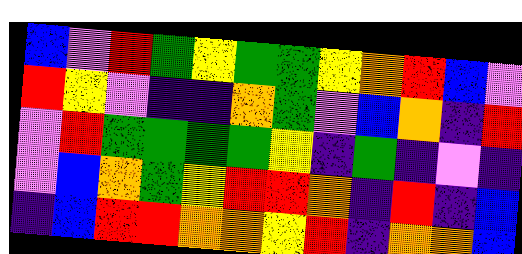[["blue", "violet", "red", "green", "yellow", "green", "green", "yellow", "orange", "red", "blue", "violet"], ["red", "yellow", "violet", "indigo", "indigo", "orange", "green", "violet", "blue", "orange", "indigo", "red"], ["violet", "red", "green", "green", "green", "green", "yellow", "indigo", "green", "indigo", "violet", "indigo"], ["violet", "blue", "orange", "green", "yellow", "red", "red", "orange", "indigo", "red", "indigo", "blue"], ["indigo", "blue", "red", "red", "orange", "orange", "yellow", "red", "indigo", "orange", "orange", "blue"]]